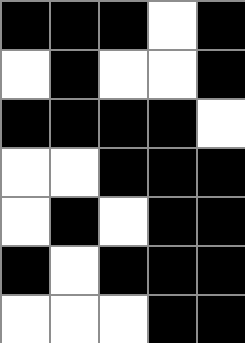[["black", "black", "black", "white", "black"], ["white", "black", "white", "white", "black"], ["black", "black", "black", "black", "white"], ["white", "white", "black", "black", "black"], ["white", "black", "white", "black", "black"], ["black", "white", "black", "black", "black"], ["white", "white", "white", "black", "black"]]